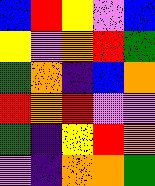[["blue", "red", "yellow", "violet", "blue"], ["yellow", "violet", "orange", "red", "green"], ["green", "orange", "indigo", "blue", "orange"], ["red", "orange", "red", "violet", "violet"], ["green", "indigo", "yellow", "red", "orange"], ["violet", "indigo", "orange", "orange", "green"]]